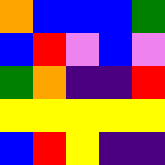[["orange", "blue", "blue", "blue", "green"], ["blue", "red", "violet", "blue", "violet"], ["green", "orange", "indigo", "indigo", "red"], ["yellow", "yellow", "yellow", "yellow", "yellow"], ["blue", "red", "yellow", "indigo", "indigo"]]